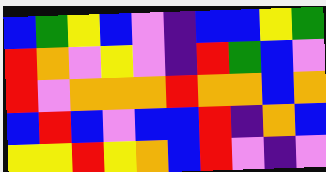[["blue", "green", "yellow", "blue", "violet", "indigo", "blue", "blue", "yellow", "green"], ["red", "orange", "violet", "yellow", "violet", "indigo", "red", "green", "blue", "violet"], ["red", "violet", "orange", "orange", "orange", "red", "orange", "orange", "blue", "orange"], ["blue", "red", "blue", "violet", "blue", "blue", "red", "indigo", "orange", "blue"], ["yellow", "yellow", "red", "yellow", "orange", "blue", "red", "violet", "indigo", "violet"]]